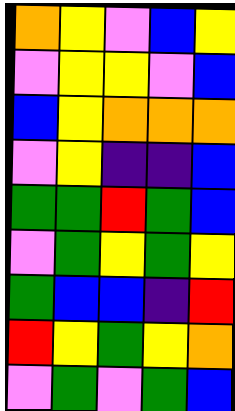[["orange", "yellow", "violet", "blue", "yellow"], ["violet", "yellow", "yellow", "violet", "blue"], ["blue", "yellow", "orange", "orange", "orange"], ["violet", "yellow", "indigo", "indigo", "blue"], ["green", "green", "red", "green", "blue"], ["violet", "green", "yellow", "green", "yellow"], ["green", "blue", "blue", "indigo", "red"], ["red", "yellow", "green", "yellow", "orange"], ["violet", "green", "violet", "green", "blue"]]